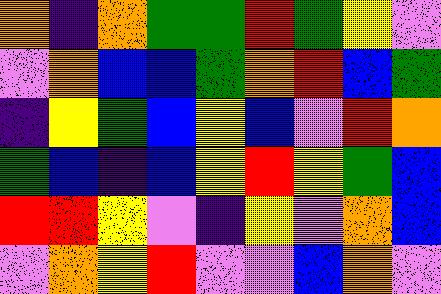[["orange", "indigo", "orange", "green", "green", "red", "green", "yellow", "violet"], ["violet", "orange", "blue", "blue", "green", "orange", "red", "blue", "green"], ["indigo", "yellow", "green", "blue", "yellow", "blue", "violet", "red", "orange"], ["green", "blue", "indigo", "blue", "yellow", "red", "yellow", "green", "blue"], ["red", "red", "yellow", "violet", "indigo", "yellow", "violet", "orange", "blue"], ["violet", "orange", "yellow", "red", "violet", "violet", "blue", "orange", "violet"]]